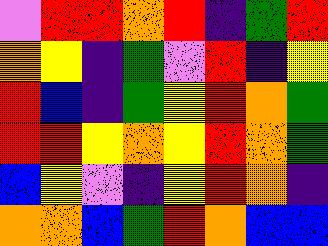[["violet", "red", "red", "orange", "red", "indigo", "green", "red"], ["orange", "yellow", "indigo", "green", "violet", "red", "indigo", "yellow"], ["red", "blue", "indigo", "green", "yellow", "red", "orange", "green"], ["red", "red", "yellow", "orange", "yellow", "red", "orange", "green"], ["blue", "yellow", "violet", "indigo", "yellow", "red", "orange", "indigo"], ["orange", "orange", "blue", "green", "red", "orange", "blue", "blue"]]